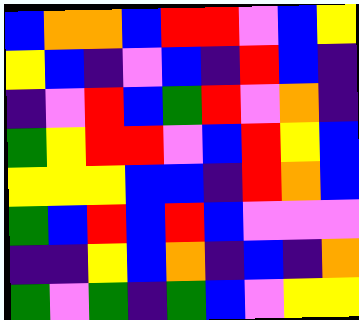[["blue", "orange", "orange", "blue", "red", "red", "violet", "blue", "yellow"], ["yellow", "blue", "indigo", "violet", "blue", "indigo", "red", "blue", "indigo"], ["indigo", "violet", "red", "blue", "green", "red", "violet", "orange", "indigo"], ["green", "yellow", "red", "red", "violet", "blue", "red", "yellow", "blue"], ["yellow", "yellow", "yellow", "blue", "blue", "indigo", "red", "orange", "blue"], ["green", "blue", "red", "blue", "red", "blue", "violet", "violet", "violet"], ["indigo", "indigo", "yellow", "blue", "orange", "indigo", "blue", "indigo", "orange"], ["green", "violet", "green", "indigo", "green", "blue", "violet", "yellow", "yellow"]]